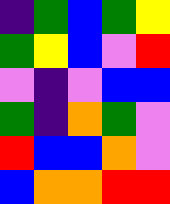[["indigo", "green", "blue", "green", "yellow"], ["green", "yellow", "blue", "violet", "red"], ["violet", "indigo", "violet", "blue", "blue"], ["green", "indigo", "orange", "green", "violet"], ["red", "blue", "blue", "orange", "violet"], ["blue", "orange", "orange", "red", "red"]]